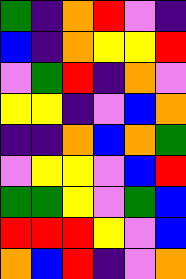[["green", "indigo", "orange", "red", "violet", "indigo"], ["blue", "indigo", "orange", "yellow", "yellow", "red"], ["violet", "green", "red", "indigo", "orange", "violet"], ["yellow", "yellow", "indigo", "violet", "blue", "orange"], ["indigo", "indigo", "orange", "blue", "orange", "green"], ["violet", "yellow", "yellow", "violet", "blue", "red"], ["green", "green", "yellow", "violet", "green", "blue"], ["red", "red", "red", "yellow", "violet", "blue"], ["orange", "blue", "red", "indigo", "violet", "orange"]]